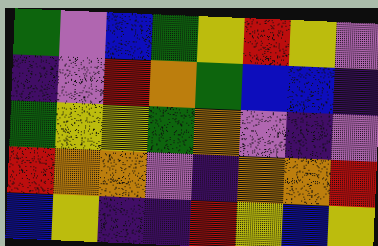[["green", "violet", "blue", "green", "yellow", "red", "yellow", "violet"], ["indigo", "violet", "red", "orange", "green", "blue", "blue", "indigo"], ["green", "yellow", "yellow", "green", "orange", "violet", "indigo", "violet"], ["red", "orange", "orange", "violet", "indigo", "orange", "orange", "red"], ["blue", "yellow", "indigo", "indigo", "red", "yellow", "blue", "yellow"]]